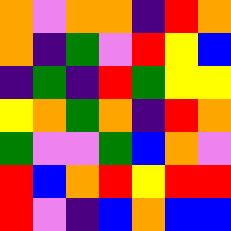[["orange", "violet", "orange", "orange", "indigo", "red", "orange"], ["orange", "indigo", "green", "violet", "red", "yellow", "blue"], ["indigo", "green", "indigo", "red", "green", "yellow", "yellow"], ["yellow", "orange", "green", "orange", "indigo", "red", "orange"], ["green", "violet", "violet", "green", "blue", "orange", "violet"], ["red", "blue", "orange", "red", "yellow", "red", "red"], ["red", "violet", "indigo", "blue", "orange", "blue", "blue"]]